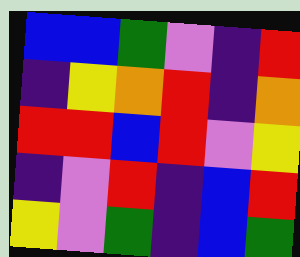[["blue", "blue", "green", "violet", "indigo", "red"], ["indigo", "yellow", "orange", "red", "indigo", "orange"], ["red", "red", "blue", "red", "violet", "yellow"], ["indigo", "violet", "red", "indigo", "blue", "red"], ["yellow", "violet", "green", "indigo", "blue", "green"]]